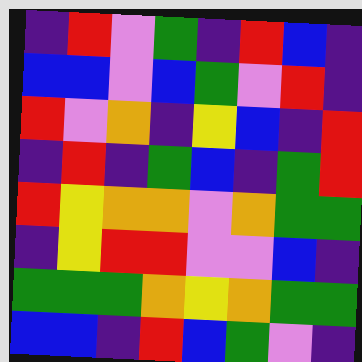[["indigo", "red", "violet", "green", "indigo", "red", "blue", "indigo"], ["blue", "blue", "violet", "blue", "green", "violet", "red", "indigo"], ["red", "violet", "orange", "indigo", "yellow", "blue", "indigo", "red"], ["indigo", "red", "indigo", "green", "blue", "indigo", "green", "red"], ["red", "yellow", "orange", "orange", "violet", "orange", "green", "green"], ["indigo", "yellow", "red", "red", "violet", "violet", "blue", "indigo"], ["green", "green", "green", "orange", "yellow", "orange", "green", "green"], ["blue", "blue", "indigo", "red", "blue", "green", "violet", "indigo"]]